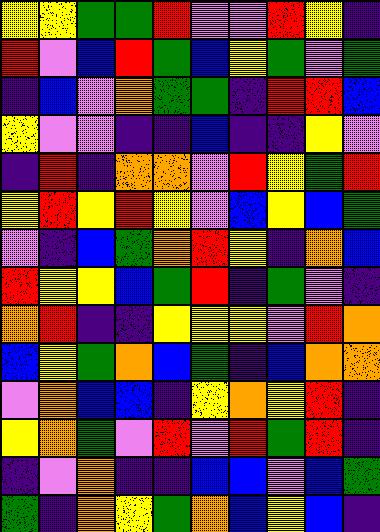[["yellow", "yellow", "green", "green", "red", "violet", "violet", "red", "yellow", "indigo"], ["red", "violet", "blue", "red", "green", "blue", "yellow", "green", "violet", "green"], ["indigo", "blue", "violet", "orange", "green", "green", "indigo", "red", "red", "blue"], ["yellow", "violet", "violet", "indigo", "indigo", "blue", "indigo", "indigo", "yellow", "violet"], ["indigo", "red", "indigo", "orange", "orange", "violet", "red", "yellow", "green", "red"], ["yellow", "red", "yellow", "red", "yellow", "violet", "blue", "yellow", "blue", "green"], ["violet", "indigo", "blue", "green", "orange", "red", "yellow", "indigo", "orange", "blue"], ["red", "yellow", "yellow", "blue", "green", "red", "indigo", "green", "violet", "indigo"], ["orange", "red", "indigo", "indigo", "yellow", "yellow", "yellow", "violet", "red", "orange"], ["blue", "yellow", "green", "orange", "blue", "green", "indigo", "blue", "orange", "orange"], ["violet", "orange", "blue", "blue", "indigo", "yellow", "orange", "yellow", "red", "indigo"], ["yellow", "orange", "green", "violet", "red", "violet", "red", "green", "red", "indigo"], ["indigo", "violet", "orange", "indigo", "indigo", "blue", "blue", "violet", "blue", "green"], ["green", "indigo", "orange", "yellow", "green", "orange", "blue", "yellow", "blue", "indigo"]]